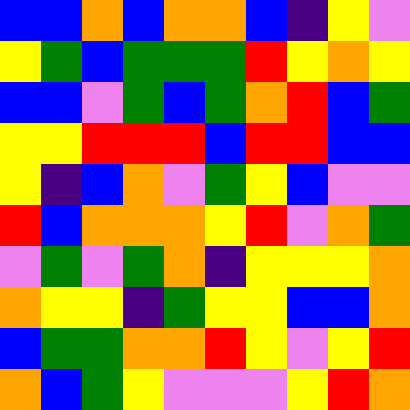[["blue", "blue", "orange", "blue", "orange", "orange", "blue", "indigo", "yellow", "violet"], ["yellow", "green", "blue", "green", "green", "green", "red", "yellow", "orange", "yellow"], ["blue", "blue", "violet", "green", "blue", "green", "orange", "red", "blue", "green"], ["yellow", "yellow", "red", "red", "red", "blue", "red", "red", "blue", "blue"], ["yellow", "indigo", "blue", "orange", "violet", "green", "yellow", "blue", "violet", "violet"], ["red", "blue", "orange", "orange", "orange", "yellow", "red", "violet", "orange", "green"], ["violet", "green", "violet", "green", "orange", "indigo", "yellow", "yellow", "yellow", "orange"], ["orange", "yellow", "yellow", "indigo", "green", "yellow", "yellow", "blue", "blue", "orange"], ["blue", "green", "green", "orange", "orange", "red", "yellow", "violet", "yellow", "red"], ["orange", "blue", "green", "yellow", "violet", "violet", "violet", "yellow", "red", "orange"]]